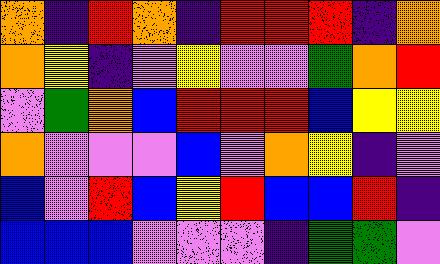[["orange", "indigo", "red", "orange", "indigo", "red", "red", "red", "indigo", "orange"], ["orange", "yellow", "indigo", "violet", "yellow", "violet", "violet", "green", "orange", "red"], ["violet", "green", "orange", "blue", "red", "red", "red", "blue", "yellow", "yellow"], ["orange", "violet", "violet", "violet", "blue", "violet", "orange", "yellow", "indigo", "violet"], ["blue", "violet", "red", "blue", "yellow", "red", "blue", "blue", "red", "indigo"], ["blue", "blue", "blue", "violet", "violet", "violet", "indigo", "green", "green", "violet"]]